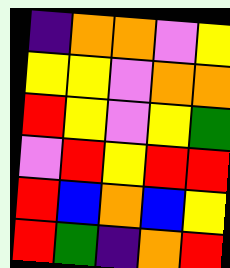[["indigo", "orange", "orange", "violet", "yellow"], ["yellow", "yellow", "violet", "orange", "orange"], ["red", "yellow", "violet", "yellow", "green"], ["violet", "red", "yellow", "red", "red"], ["red", "blue", "orange", "blue", "yellow"], ["red", "green", "indigo", "orange", "red"]]